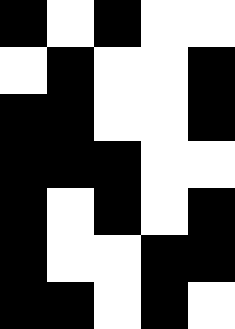[["black", "white", "black", "white", "white"], ["white", "black", "white", "white", "black"], ["black", "black", "white", "white", "black"], ["black", "black", "black", "white", "white"], ["black", "white", "black", "white", "black"], ["black", "white", "white", "black", "black"], ["black", "black", "white", "black", "white"]]